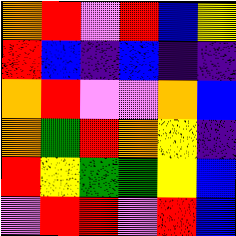[["orange", "red", "violet", "red", "blue", "yellow"], ["red", "blue", "indigo", "blue", "indigo", "indigo"], ["orange", "red", "violet", "violet", "orange", "blue"], ["orange", "green", "red", "orange", "yellow", "indigo"], ["red", "yellow", "green", "green", "yellow", "blue"], ["violet", "red", "red", "violet", "red", "blue"]]